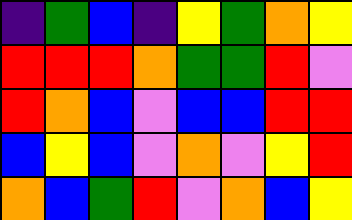[["indigo", "green", "blue", "indigo", "yellow", "green", "orange", "yellow"], ["red", "red", "red", "orange", "green", "green", "red", "violet"], ["red", "orange", "blue", "violet", "blue", "blue", "red", "red"], ["blue", "yellow", "blue", "violet", "orange", "violet", "yellow", "red"], ["orange", "blue", "green", "red", "violet", "orange", "blue", "yellow"]]